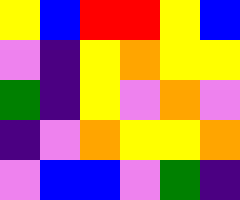[["yellow", "blue", "red", "red", "yellow", "blue"], ["violet", "indigo", "yellow", "orange", "yellow", "yellow"], ["green", "indigo", "yellow", "violet", "orange", "violet"], ["indigo", "violet", "orange", "yellow", "yellow", "orange"], ["violet", "blue", "blue", "violet", "green", "indigo"]]